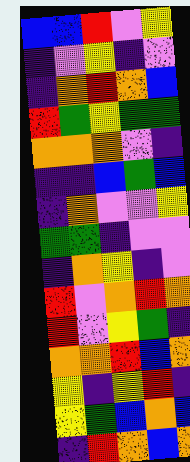[["blue", "blue", "red", "violet", "yellow"], ["indigo", "violet", "yellow", "indigo", "violet"], ["indigo", "orange", "red", "orange", "blue"], ["red", "green", "yellow", "green", "green"], ["orange", "orange", "orange", "violet", "indigo"], ["indigo", "indigo", "blue", "green", "blue"], ["indigo", "orange", "violet", "violet", "yellow"], ["green", "green", "indigo", "violet", "violet"], ["indigo", "orange", "yellow", "indigo", "violet"], ["red", "violet", "orange", "red", "orange"], ["red", "violet", "yellow", "green", "indigo"], ["orange", "orange", "red", "blue", "orange"], ["yellow", "indigo", "yellow", "red", "indigo"], ["yellow", "green", "blue", "orange", "blue"], ["indigo", "red", "orange", "blue", "orange"]]